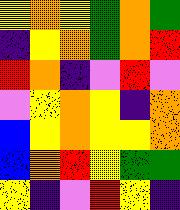[["yellow", "orange", "yellow", "green", "orange", "green"], ["indigo", "yellow", "orange", "green", "orange", "red"], ["red", "orange", "indigo", "violet", "red", "violet"], ["violet", "yellow", "orange", "yellow", "indigo", "orange"], ["blue", "yellow", "orange", "yellow", "yellow", "orange"], ["blue", "orange", "red", "yellow", "green", "green"], ["yellow", "indigo", "violet", "red", "yellow", "indigo"]]